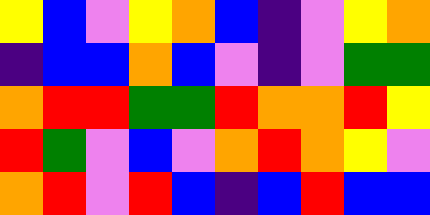[["yellow", "blue", "violet", "yellow", "orange", "blue", "indigo", "violet", "yellow", "orange"], ["indigo", "blue", "blue", "orange", "blue", "violet", "indigo", "violet", "green", "green"], ["orange", "red", "red", "green", "green", "red", "orange", "orange", "red", "yellow"], ["red", "green", "violet", "blue", "violet", "orange", "red", "orange", "yellow", "violet"], ["orange", "red", "violet", "red", "blue", "indigo", "blue", "red", "blue", "blue"]]